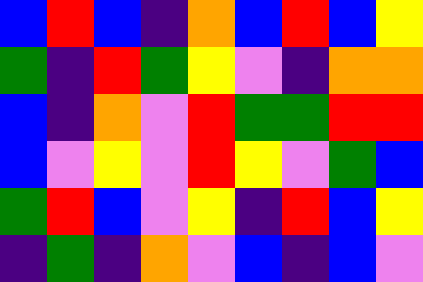[["blue", "red", "blue", "indigo", "orange", "blue", "red", "blue", "yellow"], ["green", "indigo", "red", "green", "yellow", "violet", "indigo", "orange", "orange"], ["blue", "indigo", "orange", "violet", "red", "green", "green", "red", "red"], ["blue", "violet", "yellow", "violet", "red", "yellow", "violet", "green", "blue"], ["green", "red", "blue", "violet", "yellow", "indigo", "red", "blue", "yellow"], ["indigo", "green", "indigo", "orange", "violet", "blue", "indigo", "blue", "violet"]]